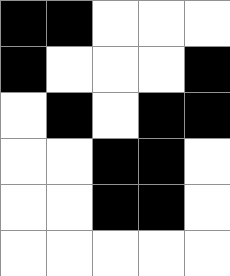[["black", "black", "white", "white", "white"], ["black", "white", "white", "white", "black"], ["white", "black", "white", "black", "black"], ["white", "white", "black", "black", "white"], ["white", "white", "black", "black", "white"], ["white", "white", "white", "white", "white"]]